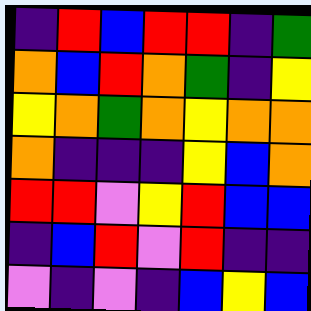[["indigo", "red", "blue", "red", "red", "indigo", "green"], ["orange", "blue", "red", "orange", "green", "indigo", "yellow"], ["yellow", "orange", "green", "orange", "yellow", "orange", "orange"], ["orange", "indigo", "indigo", "indigo", "yellow", "blue", "orange"], ["red", "red", "violet", "yellow", "red", "blue", "blue"], ["indigo", "blue", "red", "violet", "red", "indigo", "indigo"], ["violet", "indigo", "violet", "indigo", "blue", "yellow", "blue"]]